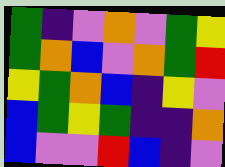[["green", "indigo", "violet", "orange", "violet", "green", "yellow"], ["green", "orange", "blue", "violet", "orange", "green", "red"], ["yellow", "green", "orange", "blue", "indigo", "yellow", "violet"], ["blue", "green", "yellow", "green", "indigo", "indigo", "orange"], ["blue", "violet", "violet", "red", "blue", "indigo", "violet"]]